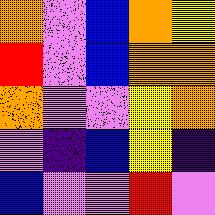[["orange", "violet", "blue", "orange", "yellow"], ["red", "violet", "blue", "orange", "orange"], ["orange", "violet", "violet", "yellow", "orange"], ["violet", "indigo", "blue", "yellow", "indigo"], ["blue", "violet", "violet", "red", "violet"]]